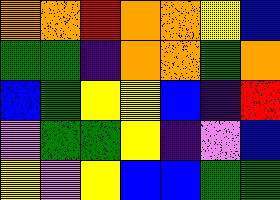[["orange", "orange", "red", "orange", "orange", "yellow", "blue"], ["green", "green", "indigo", "orange", "orange", "green", "orange"], ["blue", "green", "yellow", "yellow", "blue", "indigo", "red"], ["violet", "green", "green", "yellow", "indigo", "violet", "blue"], ["yellow", "violet", "yellow", "blue", "blue", "green", "green"]]